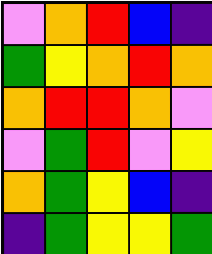[["violet", "orange", "red", "blue", "indigo"], ["green", "yellow", "orange", "red", "orange"], ["orange", "red", "red", "orange", "violet"], ["violet", "green", "red", "violet", "yellow"], ["orange", "green", "yellow", "blue", "indigo"], ["indigo", "green", "yellow", "yellow", "green"]]